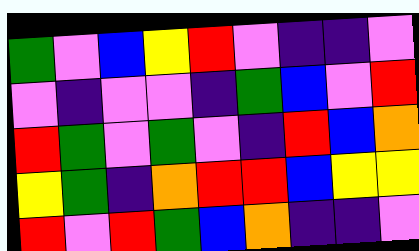[["green", "violet", "blue", "yellow", "red", "violet", "indigo", "indigo", "violet"], ["violet", "indigo", "violet", "violet", "indigo", "green", "blue", "violet", "red"], ["red", "green", "violet", "green", "violet", "indigo", "red", "blue", "orange"], ["yellow", "green", "indigo", "orange", "red", "red", "blue", "yellow", "yellow"], ["red", "violet", "red", "green", "blue", "orange", "indigo", "indigo", "violet"]]